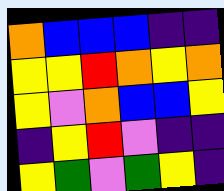[["orange", "blue", "blue", "blue", "indigo", "indigo"], ["yellow", "yellow", "red", "orange", "yellow", "orange"], ["yellow", "violet", "orange", "blue", "blue", "yellow"], ["indigo", "yellow", "red", "violet", "indigo", "indigo"], ["yellow", "green", "violet", "green", "yellow", "indigo"]]